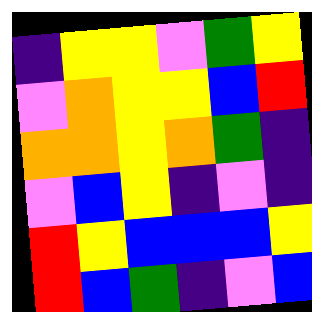[["indigo", "yellow", "yellow", "violet", "green", "yellow"], ["violet", "orange", "yellow", "yellow", "blue", "red"], ["orange", "orange", "yellow", "orange", "green", "indigo"], ["violet", "blue", "yellow", "indigo", "violet", "indigo"], ["red", "yellow", "blue", "blue", "blue", "yellow"], ["red", "blue", "green", "indigo", "violet", "blue"]]